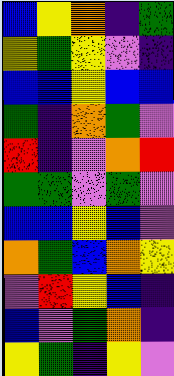[["blue", "yellow", "orange", "indigo", "green"], ["yellow", "green", "yellow", "violet", "indigo"], ["blue", "blue", "yellow", "blue", "blue"], ["green", "indigo", "orange", "green", "violet"], ["red", "indigo", "violet", "orange", "red"], ["green", "green", "violet", "green", "violet"], ["blue", "blue", "yellow", "blue", "violet"], ["orange", "green", "blue", "orange", "yellow"], ["violet", "red", "yellow", "blue", "indigo"], ["blue", "violet", "green", "orange", "indigo"], ["yellow", "green", "indigo", "yellow", "violet"]]